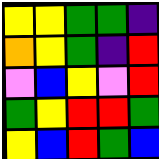[["yellow", "yellow", "green", "green", "indigo"], ["orange", "yellow", "green", "indigo", "red"], ["violet", "blue", "yellow", "violet", "red"], ["green", "yellow", "red", "red", "green"], ["yellow", "blue", "red", "green", "blue"]]